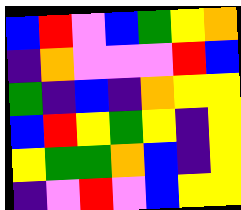[["blue", "red", "violet", "blue", "green", "yellow", "orange"], ["indigo", "orange", "violet", "violet", "violet", "red", "blue"], ["green", "indigo", "blue", "indigo", "orange", "yellow", "yellow"], ["blue", "red", "yellow", "green", "yellow", "indigo", "yellow"], ["yellow", "green", "green", "orange", "blue", "indigo", "yellow"], ["indigo", "violet", "red", "violet", "blue", "yellow", "yellow"]]